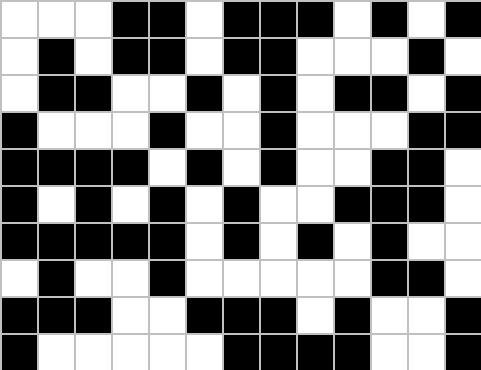[["white", "white", "white", "black", "black", "white", "black", "black", "black", "white", "black", "white", "black"], ["white", "black", "white", "black", "black", "white", "black", "black", "white", "white", "white", "black", "white"], ["white", "black", "black", "white", "white", "black", "white", "black", "white", "black", "black", "white", "black"], ["black", "white", "white", "white", "black", "white", "white", "black", "white", "white", "white", "black", "black"], ["black", "black", "black", "black", "white", "black", "white", "black", "white", "white", "black", "black", "white"], ["black", "white", "black", "white", "black", "white", "black", "white", "white", "black", "black", "black", "white"], ["black", "black", "black", "black", "black", "white", "black", "white", "black", "white", "black", "white", "white"], ["white", "black", "white", "white", "black", "white", "white", "white", "white", "white", "black", "black", "white"], ["black", "black", "black", "white", "white", "black", "black", "black", "white", "black", "white", "white", "black"], ["black", "white", "white", "white", "white", "white", "black", "black", "black", "black", "white", "white", "black"]]